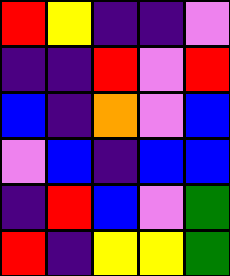[["red", "yellow", "indigo", "indigo", "violet"], ["indigo", "indigo", "red", "violet", "red"], ["blue", "indigo", "orange", "violet", "blue"], ["violet", "blue", "indigo", "blue", "blue"], ["indigo", "red", "blue", "violet", "green"], ["red", "indigo", "yellow", "yellow", "green"]]